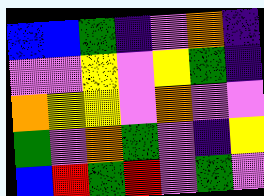[["blue", "blue", "green", "indigo", "violet", "orange", "indigo"], ["violet", "violet", "yellow", "violet", "yellow", "green", "indigo"], ["orange", "yellow", "yellow", "violet", "orange", "violet", "violet"], ["green", "violet", "orange", "green", "violet", "indigo", "yellow"], ["blue", "red", "green", "red", "violet", "green", "violet"]]